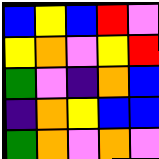[["blue", "yellow", "blue", "red", "violet"], ["yellow", "orange", "violet", "yellow", "red"], ["green", "violet", "indigo", "orange", "blue"], ["indigo", "orange", "yellow", "blue", "blue"], ["green", "orange", "violet", "orange", "violet"]]